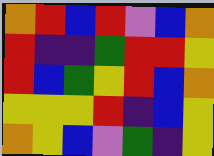[["orange", "red", "blue", "red", "violet", "blue", "orange"], ["red", "indigo", "indigo", "green", "red", "red", "yellow"], ["red", "blue", "green", "yellow", "red", "blue", "orange"], ["yellow", "yellow", "yellow", "red", "indigo", "blue", "yellow"], ["orange", "yellow", "blue", "violet", "green", "indigo", "yellow"]]